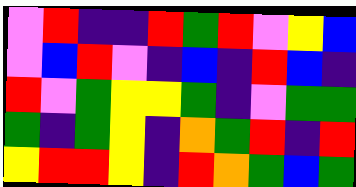[["violet", "red", "indigo", "indigo", "red", "green", "red", "violet", "yellow", "blue"], ["violet", "blue", "red", "violet", "indigo", "blue", "indigo", "red", "blue", "indigo"], ["red", "violet", "green", "yellow", "yellow", "green", "indigo", "violet", "green", "green"], ["green", "indigo", "green", "yellow", "indigo", "orange", "green", "red", "indigo", "red"], ["yellow", "red", "red", "yellow", "indigo", "red", "orange", "green", "blue", "green"]]